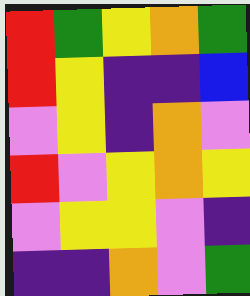[["red", "green", "yellow", "orange", "green"], ["red", "yellow", "indigo", "indigo", "blue"], ["violet", "yellow", "indigo", "orange", "violet"], ["red", "violet", "yellow", "orange", "yellow"], ["violet", "yellow", "yellow", "violet", "indigo"], ["indigo", "indigo", "orange", "violet", "green"]]